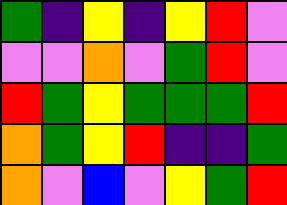[["green", "indigo", "yellow", "indigo", "yellow", "red", "violet"], ["violet", "violet", "orange", "violet", "green", "red", "violet"], ["red", "green", "yellow", "green", "green", "green", "red"], ["orange", "green", "yellow", "red", "indigo", "indigo", "green"], ["orange", "violet", "blue", "violet", "yellow", "green", "red"]]